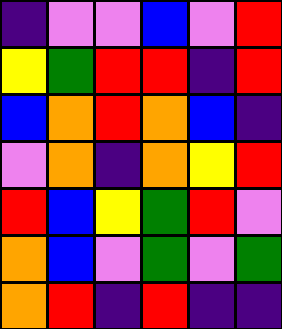[["indigo", "violet", "violet", "blue", "violet", "red"], ["yellow", "green", "red", "red", "indigo", "red"], ["blue", "orange", "red", "orange", "blue", "indigo"], ["violet", "orange", "indigo", "orange", "yellow", "red"], ["red", "blue", "yellow", "green", "red", "violet"], ["orange", "blue", "violet", "green", "violet", "green"], ["orange", "red", "indigo", "red", "indigo", "indigo"]]